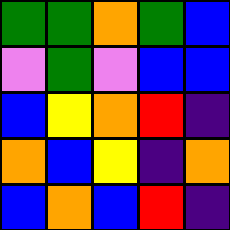[["green", "green", "orange", "green", "blue"], ["violet", "green", "violet", "blue", "blue"], ["blue", "yellow", "orange", "red", "indigo"], ["orange", "blue", "yellow", "indigo", "orange"], ["blue", "orange", "blue", "red", "indigo"]]